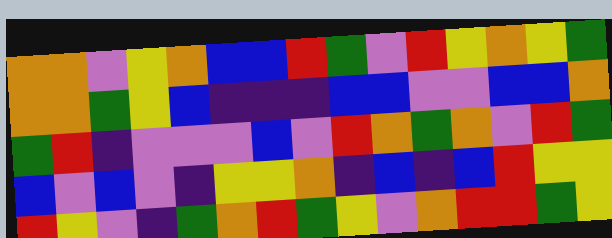[["orange", "orange", "violet", "yellow", "orange", "blue", "blue", "red", "green", "violet", "red", "yellow", "orange", "yellow", "green"], ["orange", "orange", "green", "yellow", "blue", "indigo", "indigo", "indigo", "blue", "blue", "violet", "violet", "blue", "blue", "orange"], ["green", "red", "indigo", "violet", "violet", "violet", "blue", "violet", "red", "orange", "green", "orange", "violet", "red", "green"], ["blue", "violet", "blue", "violet", "indigo", "yellow", "yellow", "orange", "indigo", "blue", "indigo", "blue", "red", "yellow", "yellow"], ["red", "yellow", "violet", "indigo", "green", "orange", "red", "green", "yellow", "violet", "orange", "red", "red", "green", "yellow"]]